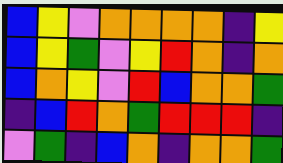[["blue", "yellow", "violet", "orange", "orange", "orange", "orange", "indigo", "yellow"], ["blue", "yellow", "green", "violet", "yellow", "red", "orange", "indigo", "orange"], ["blue", "orange", "yellow", "violet", "red", "blue", "orange", "orange", "green"], ["indigo", "blue", "red", "orange", "green", "red", "red", "red", "indigo"], ["violet", "green", "indigo", "blue", "orange", "indigo", "orange", "orange", "green"]]